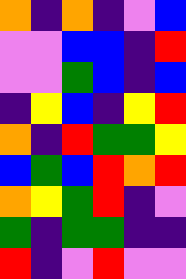[["orange", "indigo", "orange", "indigo", "violet", "blue"], ["violet", "violet", "blue", "blue", "indigo", "red"], ["violet", "violet", "green", "blue", "indigo", "blue"], ["indigo", "yellow", "blue", "indigo", "yellow", "red"], ["orange", "indigo", "red", "green", "green", "yellow"], ["blue", "green", "blue", "red", "orange", "red"], ["orange", "yellow", "green", "red", "indigo", "violet"], ["green", "indigo", "green", "green", "indigo", "indigo"], ["red", "indigo", "violet", "red", "violet", "violet"]]